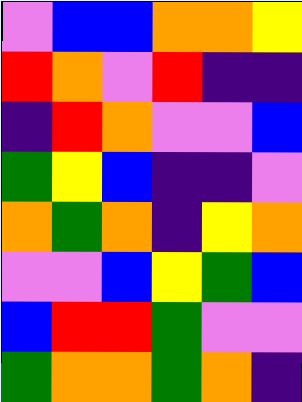[["violet", "blue", "blue", "orange", "orange", "yellow"], ["red", "orange", "violet", "red", "indigo", "indigo"], ["indigo", "red", "orange", "violet", "violet", "blue"], ["green", "yellow", "blue", "indigo", "indigo", "violet"], ["orange", "green", "orange", "indigo", "yellow", "orange"], ["violet", "violet", "blue", "yellow", "green", "blue"], ["blue", "red", "red", "green", "violet", "violet"], ["green", "orange", "orange", "green", "orange", "indigo"]]